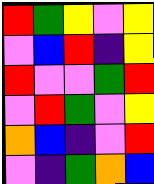[["red", "green", "yellow", "violet", "yellow"], ["violet", "blue", "red", "indigo", "yellow"], ["red", "violet", "violet", "green", "red"], ["violet", "red", "green", "violet", "yellow"], ["orange", "blue", "indigo", "violet", "red"], ["violet", "indigo", "green", "orange", "blue"]]